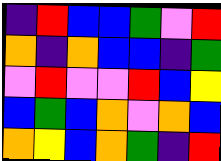[["indigo", "red", "blue", "blue", "green", "violet", "red"], ["orange", "indigo", "orange", "blue", "blue", "indigo", "green"], ["violet", "red", "violet", "violet", "red", "blue", "yellow"], ["blue", "green", "blue", "orange", "violet", "orange", "blue"], ["orange", "yellow", "blue", "orange", "green", "indigo", "red"]]